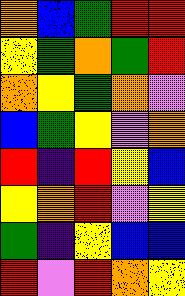[["orange", "blue", "green", "red", "red"], ["yellow", "green", "orange", "green", "red"], ["orange", "yellow", "green", "orange", "violet"], ["blue", "green", "yellow", "violet", "orange"], ["red", "indigo", "red", "yellow", "blue"], ["yellow", "orange", "red", "violet", "yellow"], ["green", "indigo", "yellow", "blue", "blue"], ["red", "violet", "red", "orange", "yellow"]]